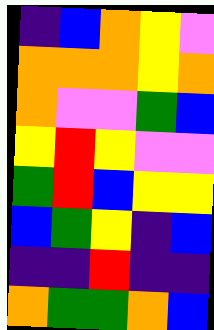[["indigo", "blue", "orange", "yellow", "violet"], ["orange", "orange", "orange", "yellow", "orange"], ["orange", "violet", "violet", "green", "blue"], ["yellow", "red", "yellow", "violet", "violet"], ["green", "red", "blue", "yellow", "yellow"], ["blue", "green", "yellow", "indigo", "blue"], ["indigo", "indigo", "red", "indigo", "indigo"], ["orange", "green", "green", "orange", "blue"]]